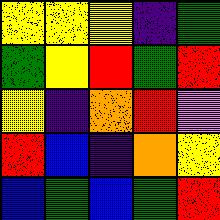[["yellow", "yellow", "yellow", "indigo", "green"], ["green", "yellow", "red", "green", "red"], ["yellow", "indigo", "orange", "red", "violet"], ["red", "blue", "indigo", "orange", "yellow"], ["blue", "green", "blue", "green", "red"]]